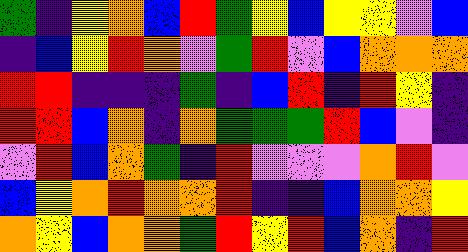[["green", "indigo", "yellow", "orange", "blue", "red", "green", "yellow", "blue", "yellow", "yellow", "violet", "blue"], ["indigo", "blue", "yellow", "red", "orange", "violet", "green", "red", "violet", "blue", "orange", "orange", "orange"], ["red", "red", "indigo", "indigo", "indigo", "green", "indigo", "blue", "red", "indigo", "red", "yellow", "indigo"], ["red", "red", "blue", "orange", "indigo", "orange", "green", "green", "green", "red", "blue", "violet", "indigo"], ["violet", "red", "blue", "orange", "green", "indigo", "red", "violet", "violet", "violet", "orange", "red", "violet"], ["blue", "yellow", "orange", "red", "orange", "orange", "red", "indigo", "indigo", "blue", "orange", "orange", "yellow"], ["orange", "yellow", "blue", "orange", "orange", "green", "red", "yellow", "red", "blue", "orange", "indigo", "red"]]